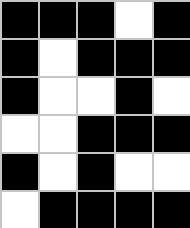[["black", "black", "black", "white", "black"], ["black", "white", "black", "black", "black"], ["black", "white", "white", "black", "white"], ["white", "white", "black", "black", "black"], ["black", "white", "black", "white", "white"], ["white", "black", "black", "black", "black"]]